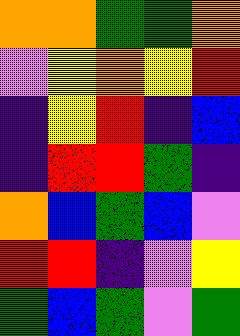[["orange", "orange", "green", "green", "orange"], ["violet", "yellow", "orange", "yellow", "red"], ["indigo", "yellow", "red", "indigo", "blue"], ["indigo", "red", "red", "green", "indigo"], ["orange", "blue", "green", "blue", "violet"], ["red", "red", "indigo", "violet", "yellow"], ["green", "blue", "green", "violet", "green"]]